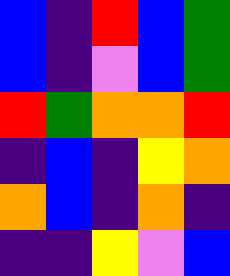[["blue", "indigo", "red", "blue", "green"], ["blue", "indigo", "violet", "blue", "green"], ["red", "green", "orange", "orange", "red"], ["indigo", "blue", "indigo", "yellow", "orange"], ["orange", "blue", "indigo", "orange", "indigo"], ["indigo", "indigo", "yellow", "violet", "blue"]]